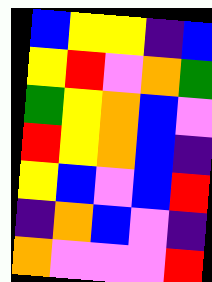[["blue", "yellow", "yellow", "indigo", "blue"], ["yellow", "red", "violet", "orange", "green"], ["green", "yellow", "orange", "blue", "violet"], ["red", "yellow", "orange", "blue", "indigo"], ["yellow", "blue", "violet", "blue", "red"], ["indigo", "orange", "blue", "violet", "indigo"], ["orange", "violet", "violet", "violet", "red"]]